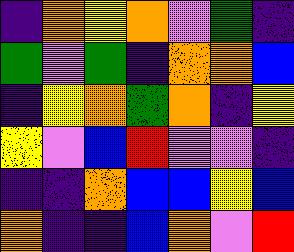[["indigo", "orange", "yellow", "orange", "violet", "green", "indigo"], ["green", "violet", "green", "indigo", "orange", "orange", "blue"], ["indigo", "yellow", "orange", "green", "orange", "indigo", "yellow"], ["yellow", "violet", "blue", "red", "violet", "violet", "indigo"], ["indigo", "indigo", "orange", "blue", "blue", "yellow", "blue"], ["orange", "indigo", "indigo", "blue", "orange", "violet", "red"]]